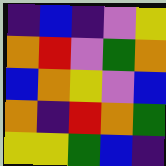[["indigo", "blue", "indigo", "violet", "yellow"], ["orange", "red", "violet", "green", "orange"], ["blue", "orange", "yellow", "violet", "blue"], ["orange", "indigo", "red", "orange", "green"], ["yellow", "yellow", "green", "blue", "indigo"]]